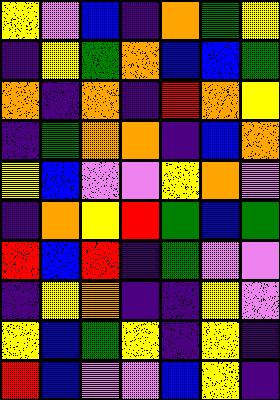[["yellow", "violet", "blue", "indigo", "orange", "green", "yellow"], ["indigo", "yellow", "green", "orange", "blue", "blue", "green"], ["orange", "indigo", "orange", "indigo", "red", "orange", "yellow"], ["indigo", "green", "orange", "orange", "indigo", "blue", "orange"], ["yellow", "blue", "violet", "violet", "yellow", "orange", "violet"], ["indigo", "orange", "yellow", "red", "green", "blue", "green"], ["red", "blue", "red", "indigo", "green", "violet", "violet"], ["indigo", "yellow", "orange", "indigo", "indigo", "yellow", "violet"], ["yellow", "blue", "green", "yellow", "indigo", "yellow", "indigo"], ["red", "blue", "violet", "violet", "blue", "yellow", "indigo"]]